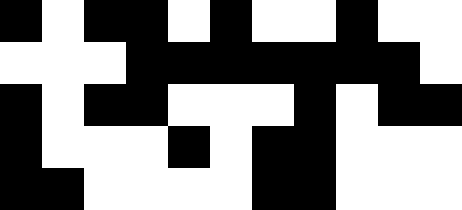[["black", "white", "black", "black", "white", "black", "white", "white", "black", "white", "white"], ["white", "white", "white", "black", "black", "black", "black", "black", "black", "black", "white"], ["black", "white", "black", "black", "white", "white", "white", "black", "white", "black", "black"], ["black", "white", "white", "white", "black", "white", "black", "black", "white", "white", "white"], ["black", "black", "white", "white", "white", "white", "black", "black", "white", "white", "white"]]